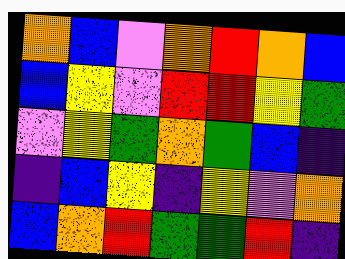[["orange", "blue", "violet", "orange", "red", "orange", "blue"], ["blue", "yellow", "violet", "red", "red", "yellow", "green"], ["violet", "yellow", "green", "orange", "green", "blue", "indigo"], ["indigo", "blue", "yellow", "indigo", "yellow", "violet", "orange"], ["blue", "orange", "red", "green", "green", "red", "indigo"]]